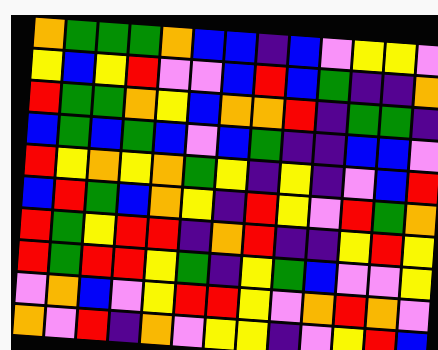[["orange", "green", "green", "green", "orange", "blue", "blue", "indigo", "blue", "violet", "yellow", "yellow", "violet"], ["yellow", "blue", "yellow", "red", "violet", "violet", "blue", "red", "blue", "green", "indigo", "indigo", "orange"], ["red", "green", "green", "orange", "yellow", "blue", "orange", "orange", "red", "indigo", "green", "green", "indigo"], ["blue", "green", "blue", "green", "blue", "violet", "blue", "green", "indigo", "indigo", "blue", "blue", "violet"], ["red", "yellow", "orange", "yellow", "orange", "green", "yellow", "indigo", "yellow", "indigo", "violet", "blue", "red"], ["blue", "red", "green", "blue", "orange", "yellow", "indigo", "red", "yellow", "violet", "red", "green", "orange"], ["red", "green", "yellow", "red", "red", "indigo", "orange", "red", "indigo", "indigo", "yellow", "red", "yellow"], ["red", "green", "red", "red", "yellow", "green", "indigo", "yellow", "green", "blue", "violet", "violet", "yellow"], ["violet", "orange", "blue", "violet", "yellow", "red", "red", "yellow", "violet", "orange", "red", "orange", "violet"], ["orange", "violet", "red", "indigo", "orange", "violet", "yellow", "yellow", "indigo", "violet", "yellow", "red", "blue"]]